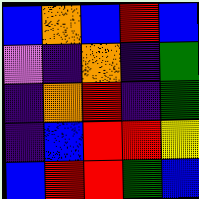[["blue", "orange", "blue", "red", "blue"], ["violet", "indigo", "orange", "indigo", "green"], ["indigo", "orange", "red", "indigo", "green"], ["indigo", "blue", "red", "red", "yellow"], ["blue", "red", "red", "green", "blue"]]